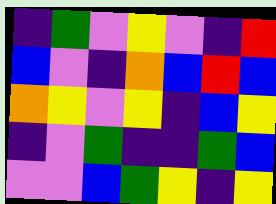[["indigo", "green", "violet", "yellow", "violet", "indigo", "red"], ["blue", "violet", "indigo", "orange", "blue", "red", "blue"], ["orange", "yellow", "violet", "yellow", "indigo", "blue", "yellow"], ["indigo", "violet", "green", "indigo", "indigo", "green", "blue"], ["violet", "violet", "blue", "green", "yellow", "indigo", "yellow"]]